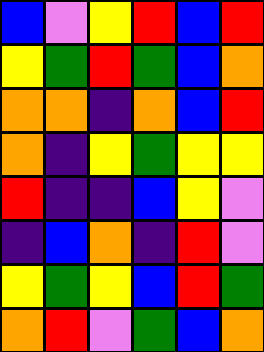[["blue", "violet", "yellow", "red", "blue", "red"], ["yellow", "green", "red", "green", "blue", "orange"], ["orange", "orange", "indigo", "orange", "blue", "red"], ["orange", "indigo", "yellow", "green", "yellow", "yellow"], ["red", "indigo", "indigo", "blue", "yellow", "violet"], ["indigo", "blue", "orange", "indigo", "red", "violet"], ["yellow", "green", "yellow", "blue", "red", "green"], ["orange", "red", "violet", "green", "blue", "orange"]]